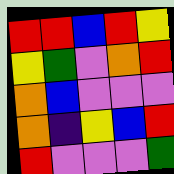[["red", "red", "blue", "red", "yellow"], ["yellow", "green", "violet", "orange", "red"], ["orange", "blue", "violet", "violet", "violet"], ["orange", "indigo", "yellow", "blue", "red"], ["red", "violet", "violet", "violet", "green"]]